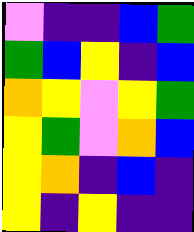[["violet", "indigo", "indigo", "blue", "green"], ["green", "blue", "yellow", "indigo", "blue"], ["orange", "yellow", "violet", "yellow", "green"], ["yellow", "green", "violet", "orange", "blue"], ["yellow", "orange", "indigo", "blue", "indigo"], ["yellow", "indigo", "yellow", "indigo", "indigo"]]